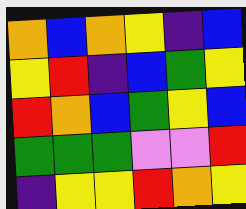[["orange", "blue", "orange", "yellow", "indigo", "blue"], ["yellow", "red", "indigo", "blue", "green", "yellow"], ["red", "orange", "blue", "green", "yellow", "blue"], ["green", "green", "green", "violet", "violet", "red"], ["indigo", "yellow", "yellow", "red", "orange", "yellow"]]